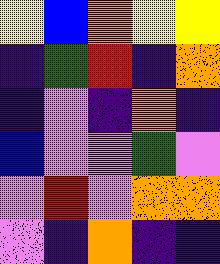[["yellow", "blue", "orange", "yellow", "yellow"], ["indigo", "green", "red", "indigo", "orange"], ["indigo", "violet", "indigo", "orange", "indigo"], ["blue", "violet", "violet", "green", "violet"], ["violet", "red", "violet", "orange", "orange"], ["violet", "indigo", "orange", "indigo", "indigo"]]